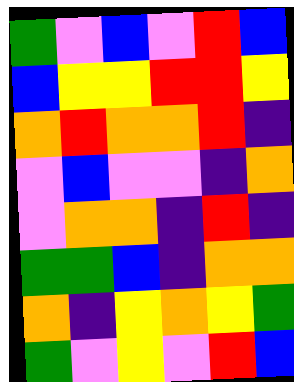[["green", "violet", "blue", "violet", "red", "blue"], ["blue", "yellow", "yellow", "red", "red", "yellow"], ["orange", "red", "orange", "orange", "red", "indigo"], ["violet", "blue", "violet", "violet", "indigo", "orange"], ["violet", "orange", "orange", "indigo", "red", "indigo"], ["green", "green", "blue", "indigo", "orange", "orange"], ["orange", "indigo", "yellow", "orange", "yellow", "green"], ["green", "violet", "yellow", "violet", "red", "blue"]]